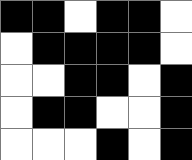[["black", "black", "white", "black", "black", "white"], ["white", "black", "black", "black", "black", "white"], ["white", "white", "black", "black", "white", "black"], ["white", "black", "black", "white", "white", "black"], ["white", "white", "white", "black", "white", "black"]]